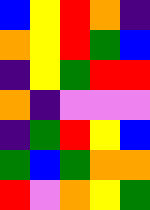[["blue", "yellow", "red", "orange", "indigo"], ["orange", "yellow", "red", "green", "blue"], ["indigo", "yellow", "green", "red", "red"], ["orange", "indigo", "violet", "violet", "violet"], ["indigo", "green", "red", "yellow", "blue"], ["green", "blue", "green", "orange", "orange"], ["red", "violet", "orange", "yellow", "green"]]